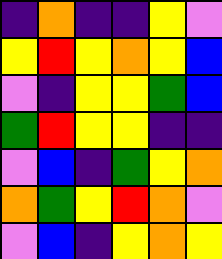[["indigo", "orange", "indigo", "indigo", "yellow", "violet"], ["yellow", "red", "yellow", "orange", "yellow", "blue"], ["violet", "indigo", "yellow", "yellow", "green", "blue"], ["green", "red", "yellow", "yellow", "indigo", "indigo"], ["violet", "blue", "indigo", "green", "yellow", "orange"], ["orange", "green", "yellow", "red", "orange", "violet"], ["violet", "blue", "indigo", "yellow", "orange", "yellow"]]